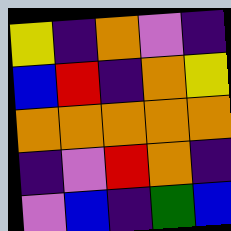[["yellow", "indigo", "orange", "violet", "indigo"], ["blue", "red", "indigo", "orange", "yellow"], ["orange", "orange", "orange", "orange", "orange"], ["indigo", "violet", "red", "orange", "indigo"], ["violet", "blue", "indigo", "green", "blue"]]